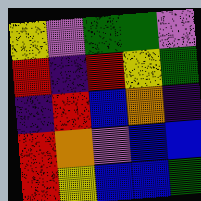[["yellow", "violet", "green", "green", "violet"], ["red", "indigo", "red", "yellow", "green"], ["indigo", "red", "blue", "orange", "indigo"], ["red", "orange", "violet", "blue", "blue"], ["red", "yellow", "blue", "blue", "green"]]